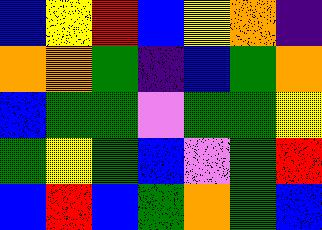[["blue", "yellow", "red", "blue", "yellow", "orange", "indigo"], ["orange", "orange", "green", "indigo", "blue", "green", "orange"], ["blue", "green", "green", "violet", "green", "green", "yellow"], ["green", "yellow", "green", "blue", "violet", "green", "red"], ["blue", "red", "blue", "green", "orange", "green", "blue"]]